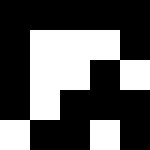[["black", "black", "black", "black", "black"], ["black", "white", "white", "white", "black"], ["black", "white", "white", "black", "white"], ["black", "white", "black", "black", "black"], ["white", "black", "black", "white", "black"]]